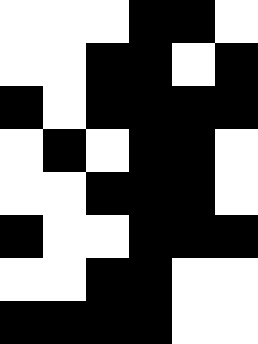[["white", "white", "white", "black", "black", "white"], ["white", "white", "black", "black", "white", "black"], ["black", "white", "black", "black", "black", "black"], ["white", "black", "white", "black", "black", "white"], ["white", "white", "black", "black", "black", "white"], ["black", "white", "white", "black", "black", "black"], ["white", "white", "black", "black", "white", "white"], ["black", "black", "black", "black", "white", "white"]]